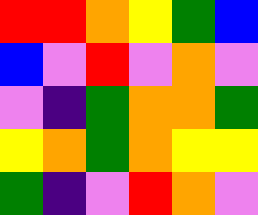[["red", "red", "orange", "yellow", "green", "blue"], ["blue", "violet", "red", "violet", "orange", "violet"], ["violet", "indigo", "green", "orange", "orange", "green"], ["yellow", "orange", "green", "orange", "yellow", "yellow"], ["green", "indigo", "violet", "red", "orange", "violet"]]